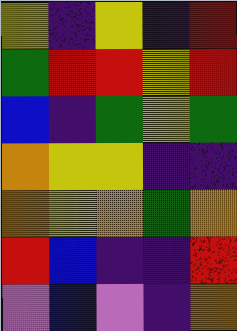[["yellow", "indigo", "yellow", "indigo", "red"], ["green", "red", "red", "yellow", "red"], ["blue", "indigo", "green", "yellow", "green"], ["orange", "yellow", "yellow", "indigo", "indigo"], ["orange", "yellow", "orange", "green", "orange"], ["red", "blue", "indigo", "indigo", "red"], ["violet", "blue", "violet", "indigo", "orange"]]